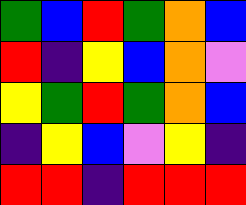[["green", "blue", "red", "green", "orange", "blue"], ["red", "indigo", "yellow", "blue", "orange", "violet"], ["yellow", "green", "red", "green", "orange", "blue"], ["indigo", "yellow", "blue", "violet", "yellow", "indigo"], ["red", "red", "indigo", "red", "red", "red"]]